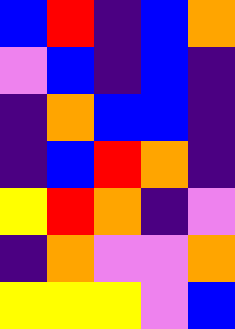[["blue", "red", "indigo", "blue", "orange"], ["violet", "blue", "indigo", "blue", "indigo"], ["indigo", "orange", "blue", "blue", "indigo"], ["indigo", "blue", "red", "orange", "indigo"], ["yellow", "red", "orange", "indigo", "violet"], ["indigo", "orange", "violet", "violet", "orange"], ["yellow", "yellow", "yellow", "violet", "blue"]]